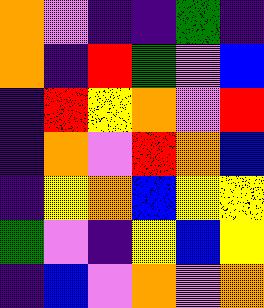[["orange", "violet", "indigo", "indigo", "green", "indigo"], ["orange", "indigo", "red", "green", "violet", "blue"], ["indigo", "red", "yellow", "orange", "violet", "red"], ["indigo", "orange", "violet", "red", "orange", "blue"], ["indigo", "yellow", "orange", "blue", "yellow", "yellow"], ["green", "violet", "indigo", "yellow", "blue", "yellow"], ["indigo", "blue", "violet", "orange", "violet", "orange"]]